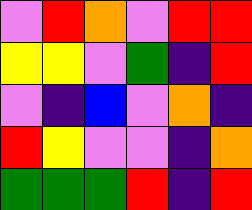[["violet", "red", "orange", "violet", "red", "red"], ["yellow", "yellow", "violet", "green", "indigo", "red"], ["violet", "indigo", "blue", "violet", "orange", "indigo"], ["red", "yellow", "violet", "violet", "indigo", "orange"], ["green", "green", "green", "red", "indigo", "red"]]